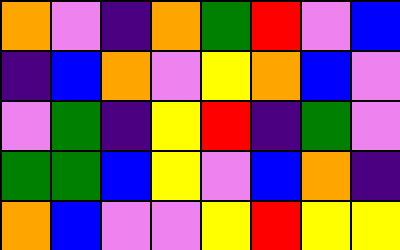[["orange", "violet", "indigo", "orange", "green", "red", "violet", "blue"], ["indigo", "blue", "orange", "violet", "yellow", "orange", "blue", "violet"], ["violet", "green", "indigo", "yellow", "red", "indigo", "green", "violet"], ["green", "green", "blue", "yellow", "violet", "blue", "orange", "indigo"], ["orange", "blue", "violet", "violet", "yellow", "red", "yellow", "yellow"]]